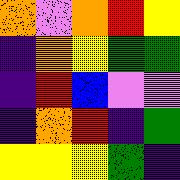[["orange", "violet", "orange", "red", "yellow"], ["indigo", "orange", "yellow", "green", "green"], ["indigo", "red", "blue", "violet", "violet"], ["indigo", "orange", "red", "indigo", "green"], ["yellow", "yellow", "yellow", "green", "indigo"]]